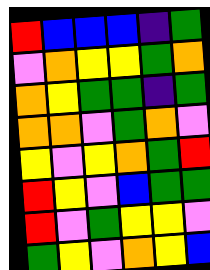[["red", "blue", "blue", "blue", "indigo", "green"], ["violet", "orange", "yellow", "yellow", "green", "orange"], ["orange", "yellow", "green", "green", "indigo", "green"], ["orange", "orange", "violet", "green", "orange", "violet"], ["yellow", "violet", "yellow", "orange", "green", "red"], ["red", "yellow", "violet", "blue", "green", "green"], ["red", "violet", "green", "yellow", "yellow", "violet"], ["green", "yellow", "violet", "orange", "yellow", "blue"]]